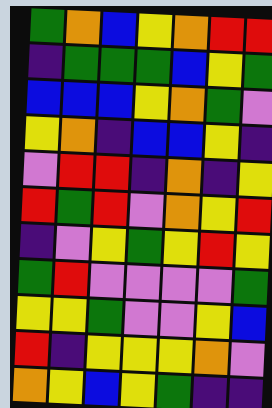[["green", "orange", "blue", "yellow", "orange", "red", "red"], ["indigo", "green", "green", "green", "blue", "yellow", "green"], ["blue", "blue", "blue", "yellow", "orange", "green", "violet"], ["yellow", "orange", "indigo", "blue", "blue", "yellow", "indigo"], ["violet", "red", "red", "indigo", "orange", "indigo", "yellow"], ["red", "green", "red", "violet", "orange", "yellow", "red"], ["indigo", "violet", "yellow", "green", "yellow", "red", "yellow"], ["green", "red", "violet", "violet", "violet", "violet", "green"], ["yellow", "yellow", "green", "violet", "violet", "yellow", "blue"], ["red", "indigo", "yellow", "yellow", "yellow", "orange", "violet"], ["orange", "yellow", "blue", "yellow", "green", "indigo", "indigo"]]